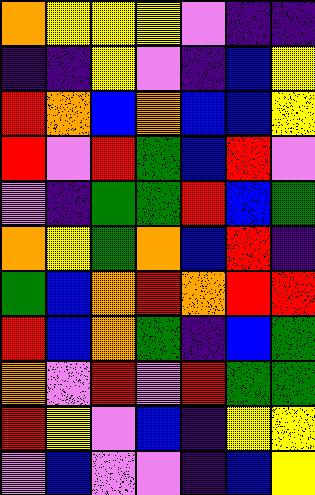[["orange", "yellow", "yellow", "yellow", "violet", "indigo", "indigo"], ["indigo", "indigo", "yellow", "violet", "indigo", "blue", "yellow"], ["red", "orange", "blue", "orange", "blue", "blue", "yellow"], ["red", "violet", "red", "green", "blue", "red", "violet"], ["violet", "indigo", "green", "green", "red", "blue", "green"], ["orange", "yellow", "green", "orange", "blue", "red", "indigo"], ["green", "blue", "orange", "red", "orange", "red", "red"], ["red", "blue", "orange", "green", "indigo", "blue", "green"], ["orange", "violet", "red", "violet", "red", "green", "green"], ["red", "yellow", "violet", "blue", "indigo", "yellow", "yellow"], ["violet", "blue", "violet", "violet", "indigo", "blue", "yellow"]]